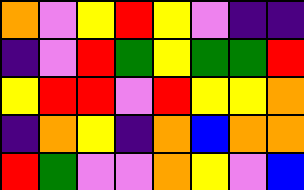[["orange", "violet", "yellow", "red", "yellow", "violet", "indigo", "indigo"], ["indigo", "violet", "red", "green", "yellow", "green", "green", "red"], ["yellow", "red", "red", "violet", "red", "yellow", "yellow", "orange"], ["indigo", "orange", "yellow", "indigo", "orange", "blue", "orange", "orange"], ["red", "green", "violet", "violet", "orange", "yellow", "violet", "blue"]]